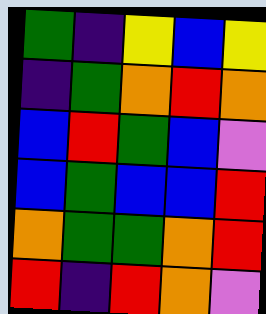[["green", "indigo", "yellow", "blue", "yellow"], ["indigo", "green", "orange", "red", "orange"], ["blue", "red", "green", "blue", "violet"], ["blue", "green", "blue", "blue", "red"], ["orange", "green", "green", "orange", "red"], ["red", "indigo", "red", "orange", "violet"]]